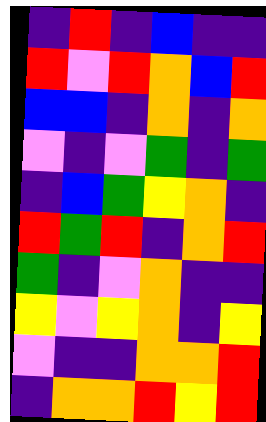[["indigo", "red", "indigo", "blue", "indigo", "indigo"], ["red", "violet", "red", "orange", "blue", "red"], ["blue", "blue", "indigo", "orange", "indigo", "orange"], ["violet", "indigo", "violet", "green", "indigo", "green"], ["indigo", "blue", "green", "yellow", "orange", "indigo"], ["red", "green", "red", "indigo", "orange", "red"], ["green", "indigo", "violet", "orange", "indigo", "indigo"], ["yellow", "violet", "yellow", "orange", "indigo", "yellow"], ["violet", "indigo", "indigo", "orange", "orange", "red"], ["indigo", "orange", "orange", "red", "yellow", "red"]]